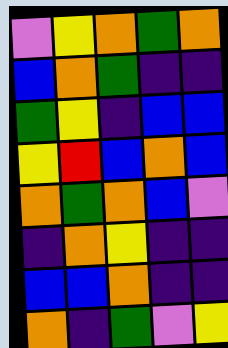[["violet", "yellow", "orange", "green", "orange"], ["blue", "orange", "green", "indigo", "indigo"], ["green", "yellow", "indigo", "blue", "blue"], ["yellow", "red", "blue", "orange", "blue"], ["orange", "green", "orange", "blue", "violet"], ["indigo", "orange", "yellow", "indigo", "indigo"], ["blue", "blue", "orange", "indigo", "indigo"], ["orange", "indigo", "green", "violet", "yellow"]]